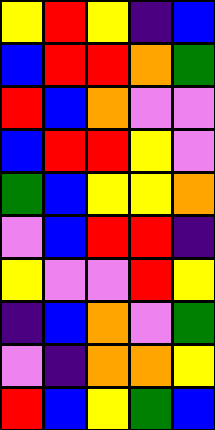[["yellow", "red", "yellow", "indigo", "blue"], ["blue", "red", "red", "orange", "green"], ["red", "blue", "orange", "violet", "violet"], ["blue", "red", "red", "yellow", "violet"], ["green", "blue", "yellow", "yellow", "orange"], ["violet", "blue", "red", "red", "indigo"], ["yellow", "violet", "violet", "red", "yellow"], ["indigo", "blue", "orange", "violet", "green"], ["violet", "indigo", "orange", "orange", "yellow"], ["red", "blue", "yellow", "green", "blue"]]